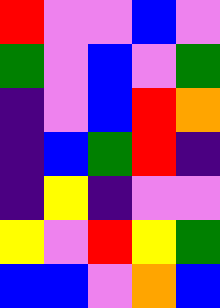[["red", "violet", "violet", "blue", "violet"], ["green", "violet", "blue", "violet", "green"], ["indigo", "violet", "blue", "red", "orange"], ["indigo", "blue", "green", "red", "indigo"], ["indigo", "yellow", "indigo", "violet", "violet"], ["yellow", "violet", "red", "yellow", "green"], ["blue", "blue", "violet", "orange", "blue"]]